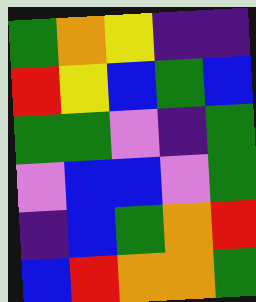[["green", "orange", "yellow", "indigo", "indigo"], ["red", "yellow", "blue", "green", "blue"], ["green", "green", "violet", "indigo", "green"], ["violet", "blue", "blue", "violet", "green"], ["indigo", "blue", "green", "orange", "red"], ["blue", "red", "orange", "orange", "green"]]